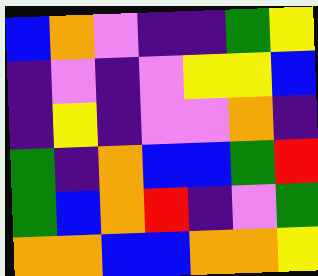[["blue", "orange", "violet", "indigo", "indigo", "green", "yellow"], ["indigo", "violet", "indigo", "violet", "yellow", "yellow", "blue"], ["indigo", "yellow", "indigo", "violet", "violet", "orange", "indigo"], ["green", "indigo", "orange", "blue", "blue", "green", "red"], ["green", "blue", "orange", "red", "indigo", "violet", "green"], ["orange", "orange", "blue", "blue", "orange", "orange", "yellow"]]